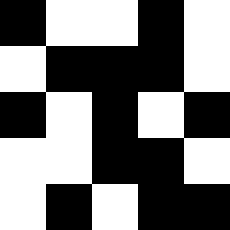[["black", "white", "white", "black", "white"], ["white", "black", "black", "black", "white"], ["black", "white", "black", "white", "black"], ["white", "white", "black", "black", "white"], ["white", "black", "white", "black", "black"]]